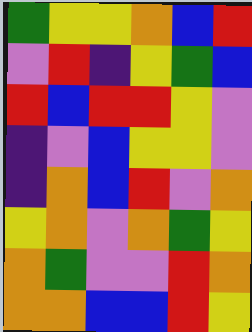[["green", "yellow", "yellow", "orange", "blue", "red"], ["violet", "red", "indigo", "yellow", "green", "blue"], ["red", "blue", "red", "red", "yellow", "violet"], ["indigo", "violet", "blue", "yellow", "yellow", "violet"], ["indigo", "orange", "blue", "red", "violet", "orange"], ["yellow", "orange", "violet", "orange", "green", "yellow"], ["orange", "green", "violet", "violet", "red", "orange"], ["orange", "orange", "blue", "blue", "red", "yellow"]]